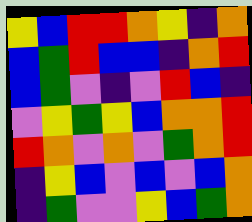[["yellow", "blue", "red", "red", "orange", "yellow", "indigo", "orange"], ["blue", "green", "red", "blue", "blue", "indigo", "orange", "red"], ["blue", "green", "violet", "indigo", "violet", "red", "blue", "indigo"], ["violet", "yellow", "green", "yellow", "blue", "orange", "orange", "red"], ["red", "orange", "violet", "orange", "violet", "green", "orange", "red"], ["indigo", "yellow", "blue", "violet", "blue", "violet", "blue", "orange"], ["indigo", "green", "violet", "violet", "yellow", "blue", "green", "orange"]]